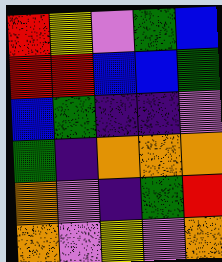[["red", "yellow", "violet", "green", "blue"], ["red", "red", "blue", "blue", "green"], ["blue", "green", "indigo", "indigo", "violet"], ["green", "indigo", "orange", "orange", "orange"], ["orange", "violet", "indigo", "green", "red"], ["orange", "violet", "yellow", "violet", "orange"]]